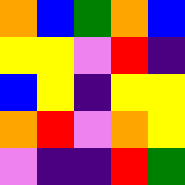[["orange", "blue", "green", "orange", "blue"], ["yellow", "yellow", "violet", "red", "indigo"], ["blue", "yellow", "indigo", "yellow", "yellow"], ["orange", "red", "violet", "orange", "yellow"], ["violet", "indigo", "indigo", "red", "green"]]